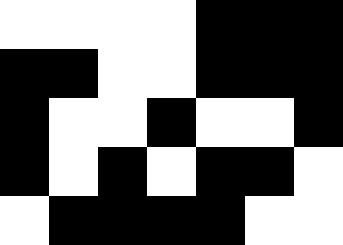[["white", "white", "white", "white", "black", "black", "black"], ["black", "black", "white", "white", "black", "black", "black"], ["black", "white", "white", "black", "white", "white", "black"], ["black", "white", "black", "white", "black", "black", "white"], ["white", "black", "black", "black", "black", "white", "white"]]